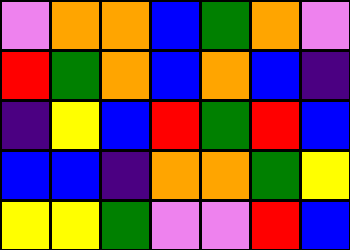[["violet", "orange", "orange", "blue", "green", "orange", "violet"], ["red", "green", "orange", "blue", "orange", "blue", "indigo"], ["indigo", "yellow", "blue", "red", "green", "red", "blue"], ["blue", "blue", "indigo", "orange", "orange", "green", "yellow"], ["yellow", "yellow", "green", "violet", "violet", "red", "blue"]]